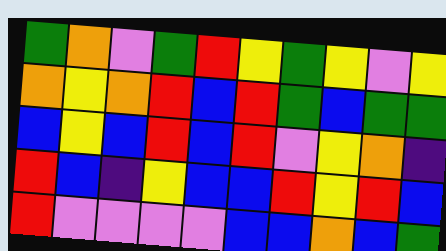[["green", "orange", "violet", "green", "red", "yellow", "green", "yellow", "violet", "yellow"], ["orange", "yellow", "orange", "red", "blue", "red", "green", "blue", "green", "green"], ["blue", "yellow", "blue", "red", "blue", "red", "violet", "yellow", "orange", "indigo"], ["red", "blue", "indigo", "yellow", "blue", "blue", "red", "yellow", "red", "blue"], ["red", "violet", "violet", "violet", "violet", "blue", "blue", "orange", "blue", "green"]]